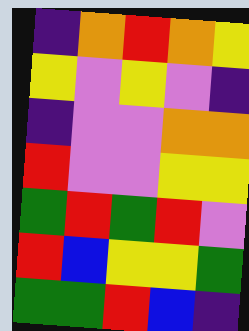[["indigo", "orange", "red", "orange", "yellow"], ["yellow", "violet", "yellow", "violet", "indigo"], ["indigo", "violet", "violet", "orange", "orange"], ["red", "violet", "violet", "yellow", "yellow"], ["green", "red", "green", "red", "violet"], ["red", "blue", "yellow", "yellow", "green"], ["green", "green", "red", "blue", "indigo"]]